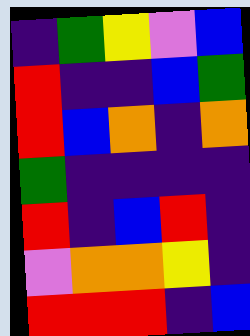[["indigo", "green", "yellow", "violet", "blue"], ["red", "indigo", "indigo", "blue", "green"], ["red", "blue", "orange", "indigo", "orange"], ["green", "indigo", "indigo", "indigo", "indigo"], ["red", "indigo", "blue", "red", "indigo"], ["violet", "orange", "orange", "yellow", "indigo"], ["red", "red", "red", "indigo", "blue"]]